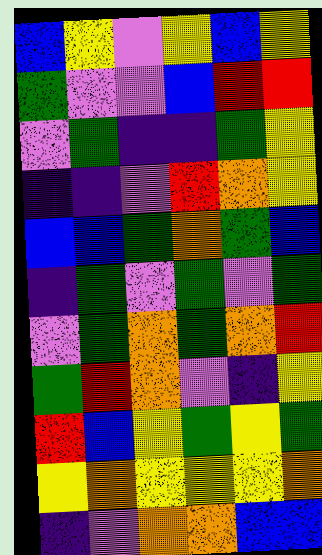[["blue", "yellow", "violet", "yellow", "blue", "yellow"], ["green", "violet", "violet", "blue", "red", "red"], ["violet", "green", "indigo", "indigo", "green", "yellow"], ["indigo", "indigo", "violet", "red", "orange", "yellow"], ["blue", "blue", "green", "orange", "green", "blue"], ["indigo", "green", "violet", "green", "violet", "green"], ["violet", "green", "orange", "green", "orange", "red"], ["green", "red", "orange", "violet", "indigo", "yellow"], ["red", "blue", "yellow", "green", "yellow", "green"], ["yellow", "orange", "yellow", "yellow", "yellow", "orange"], ["indigo", "violet", "orange", "orange", "blue", "blue"]]